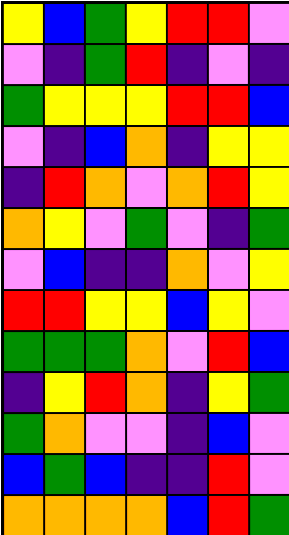[["yellow", "blue", "green", "yellow", "red", "red", "violet"], ["violet", "indigo", "green", "red", "indigo", "violet", "indigo"], ["green", "yellow", "yellow", "yellow", "red", "red", "blue"], ["violet", "indigo", "blue", "orange", "indigo", "yellow", "yellow"], ["indigo", "red", "orange", "violet", "orange", "red", "yellow"], ["orange", "yellow", "violet", "green", "violet", "indigo", "green"], ["violet", "blue", "indigo", "indigo", "orange", "violet", "yellow"], ["red", "red", "yellow", "yellow", "blue", "yellow", "violet"], ["green", "green", "green", "orange", "violet", "red", "blue"], ["indigo", "yellow", "red", "orange", "indigo", "yellow", "green"], ["green", "orange", "violet", "violet", "indigo", "blue", "violet"], ["blue", "green", "blue", "indigo", "indigo", "red", "violet"], ["orange", "orange", "orange", "orange", "blue", "red", "green"]]